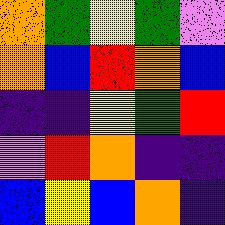[["orange", "green", "yellow", "green", "violet"], ["orange", "blue", "red", "orange", "blue"], ["indigo", "indigo", "yellow", "green", "red"], ["violet", "red", "orange", "indigo", "indigo"], ["blue", "yellow", "blue", "orange", "indigo"]]